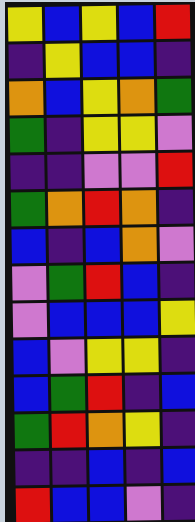[["yellow", "blue", "yellow", "blue", "red"], ["indigo", "yellow", "blue", "blue", "indigo"], ["orange", "blue", "yellow", "orange", "green"], ["green", "indigo", "yellow", "yellow", "violet"], ["indigo", "indigo", "violet", "violet", "red"], ["green", "orange", "red", "orange", "indigo"], ["blue", "indigo", "blue", "orange", "violet"], ["violet", "green", "red", "blue", "indigo"], ["violet", "blue", "blue", "blue", "yellow"], ["blue", "violet", "yellow", "yellow", "indigo"], ["blue", "green", "red", "indigo", "blue"], ["green", "red", "orange", "yellow", "indigo"], ["indigo", "indigo", "blue", "indigo", "blue"], ["red", "blue", "blue", "violet", "indigo"]]